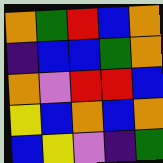[["orange", "green", "red", "blue", "orange"], ["indigo", "blue", "blue", "green", "orange"], ["orange", "violet", "red", "red", "blue"], ["yellow", "blue", "orange", "blue", "orange"], ["blue", "yellow", "violet", "indigo", "green"]]